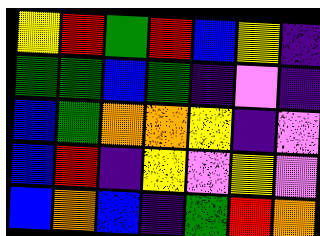[["yellow", "red", "green", "red", "blue", "yellow", "indigo"], ["green", "green", "blue", "green", "indigo", "violet", "indigo"], ["blue", "green", "orange", "orange", "yellow", "indigo", "violet"], ["blue", "red", "indigo", "yellow", "violet", "yellow", "violet"], ["blue", "orange", "blue", "indigo", "green", "red", "orange"]]